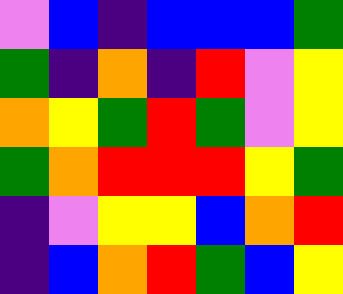[["violet", "blue", "indigo", "blue", "blue", "blue", "green"], ["green", "indigo", "orange", "indigo", "red", "violet", "yellow"], ["orange", "yellow", "green", "red", "green", "violet", "yellow"], ["green", "orange", "red", "red", "red", "yellow", "green"], ["indigo", "violet", "yellow", "yellow", "blue", "orange", "red"], ["indigo", "blue", "orange", "red", "green", "blue", "yellow"]]